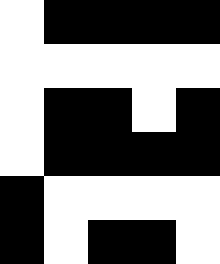[["white", "black", "black", "black", "black"], ["white", "white", "white", "white", "white"], ["white", "black", "black", "white", "black"], ["white", "black", "black", "black", "black"], ["black", "white", "white", "white", "white"], ["black", "white", "black", "black", "white"]]